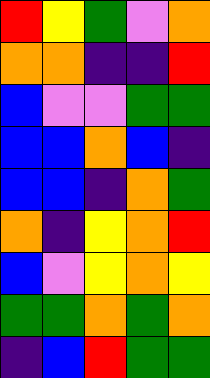[["red", "yellow", "green", "violet", "orange"], ["orange", "orange", "indigo", "indigo", "red"], ["blue", "violet", "violet", "green", "green"], ["blue", "blue", "orange", "blue", "indigo"], ["blue", "blue", "indigo", "orange", "green"], ["orange", "indigo", "yellow", "orange", "red"], ["blue", "violet", "yellow", "orange", "yellow"], ["green", "green", "orange", "green", "orange"], ["indigo", "blue", "red", "green", "green"]]